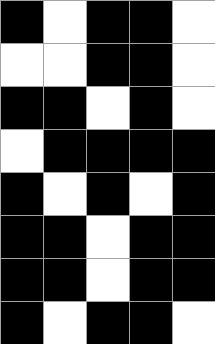[["black", "white", "black", "black", "white"], ["white", "white", "black", "black", "white"], ["black", "black", "white", "black", "white"], ["white", "black", "black", "black", "black"], ["black", "white", "black", "white", "black"], ["black", "black", "white", "black", "black"], ["black", "black", "white", "black", "black"], ["black", "white", "black", "black", "white"]]